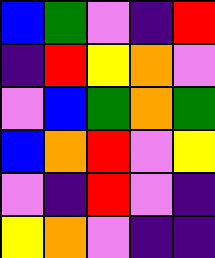[["blue", "green", "violet", "indigo", "red"], ["indigo", "red", "yellow", "orange", "violet"], ["violet", "blue", "green", "orange", "green"], ["blue", "orange", "red", "violet", "yellow"], ["violet", "indigo", "red", "violet", "indigo"], ["yellow", "orange", "violet", "indigo", "indigo"]]